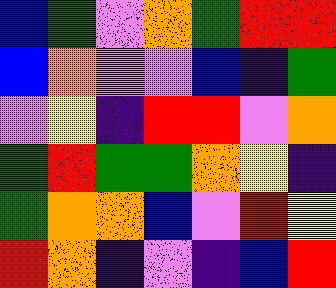[["blue", "green", "violet", "orange", "green", "red", "red"], ["blue", "orange", "violet", "violet", "blue", "indigo", "green"], ["violet", "yellow", "indigo", "red", "red", "violet", "orange"], ["green", "red", "green", "green", "orange", "yellow", "indigo"], ["green", "orange", "orange", "blue", "violet", "red", "yellow"], ["red", "orange", "indigo", "violet", "indigo", "blue", "red"]]